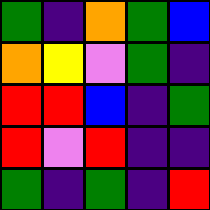[["green", "indigo", "orange", "green", "blue"], ["orange", "yellow", "violet", "green", "indigo"], ["red", "red", "blue", "indigo", "green"], ["red", "violet", "red", "indigo", "indigo"], ["green", "indigo", "green", "indigo", "red"]]